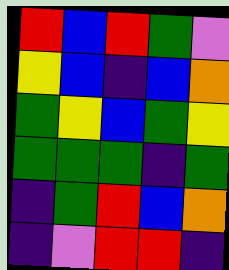[["red", "blue", "red", "green", "violet"], ["yellow", "blue", "indigo", "blue", "orange"], ["green", "yellow", "blue", "green", "yellow"], ["green", "green", "green", "indigo", "green"], ["indigo", "green", "red", "blue", "orange"], ["indigo", "violet", "red", "red", "indigo"]]